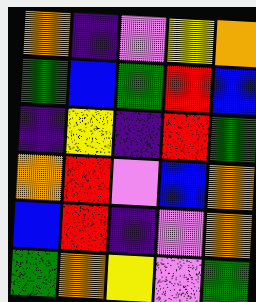[["orange", "indigo", "violet", "yellow", "orange"], ["green", "blue", "green", "red", "blue"], ["indigo", "yellow", "indigo", "red", "green"], ["orange", "red", "violet", "blue", "orange"], ["blue", "red", "indigo", "violet", "orange"], ["green", "orange", "yellow", "violet", "green"]]